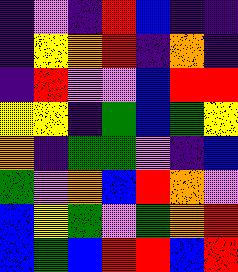[["indigo", "violet", "indigo", "red", "blue", "indigo", "indigo"], ["indigo", "yellow", "orange", "red", "indigo", "orange", "indigo"], ["indigo", "red", "violet", "violet", "blue", "red", "red"], ["yellow", "yellow", "indigo", "green", "blue", "green", "yellow"], ["orange", "indigo", "green", "green", "violet", "indigo", "blue"], ["green", "violet", "orange", "blue", "red", "orange", "violet"], ["blue", "yellow", "green", "violet", "green", "orange", "red"], ["blue", "green", "blue", "red", "red", "blue", "red"]]